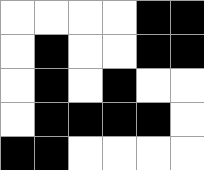[["white", "white", "white", "white", "black", "black"], ["white", "black", "white", "white", "black", "black"], ["white", "black", "white", "black", "white", "white"], ["white", "black", "black", "black", "black", "white"], ["black", "black", "white", "white", "white", "white"]]